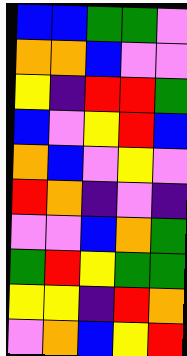[["blue", "blue", "green", "green", "violet"], ["orange", "orange", "blue", "violet", "violet"], ["yellow", "indigo", "red", "red", "green"], ["blue", "violet", "yellow", "red", "blue"], ["orange", "blue", "violet", "yellow", "violet"], ["red", "orange", "indigo", "violet", "indigo"], ["violet", "violet", "blue", "orange", "green"], ["green", "red", "yellow", "green", "green"], ["yellow", "yellow", "indigo", "red", "orange"], ["violet", "orange", "blue", "yellow", "red"]]